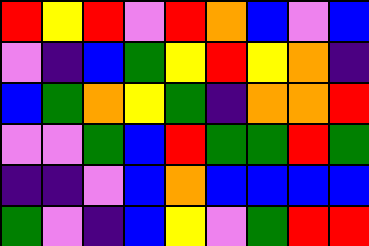[["red", "yellow", "red", "violet", "red", "orange", "blue", "violet", "blue"], ["violet", "indigo", "blue", "green", "yellow", "red", "yellow", "orange", "indigo"], ["blue", "green", "orange", "yellow", "green", "indigo", "orange", "orange", "red"], ["violet", "violet", "green", "blue", "red", "green", "green", "red", "green"], ["indigo", "indigo", "violet", "blue", "orange", "blue", "blue", "blue", "blue"], ["green", "violet", "indigo", "blue", "yellow", "violet", "green", "red", "red"]]